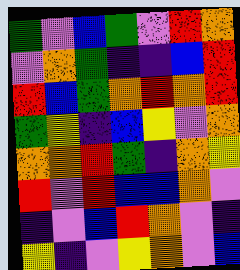[["green", "violet", "blue", "green", "violet", "red", "orange"], ["violet", "orange", "green", "indigo", "indigo", "blue", "red"], ["red", "blue", "green", "orange", "red", "orange", "red"], ["green", "yellow", "indigo", "blue", "yellow", "violet", "orange"], ["orange", "orange", "red", "green", "indigo", "orange", "yellow"], ["red", "violet", "red", "blue", "blue", "orange", "violet"], ["indigo", "violet", "blue", "red", "orange", "violet", "indigo"], ["yellow", "indigo", "violet", "yellow", "orange", "violet", "blue"]]